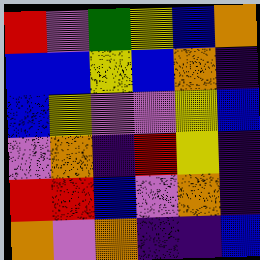[["red", "violet", "green", "yellow", "blue", "orange"], ["blue", "blue", "yellow", "blue", "orange", "indigo"], ["blue", "yellow", "violet", "violet", "yellow", "blue"], ["violet", "orange", "indigo", "red", "yellow", "indigo"], ["red", "red", "blue", "violet", "orange", "indigo"], ["orange", "violet", "orange", "indigo", "indigo", "blue"]]